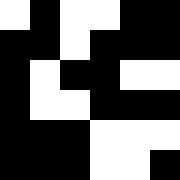[["white", "black", "white", "white", "black", "black"], ["black", "black", "white", "black", "black", "black"], ["black", "white", "black", "black", "white", "white"], ["black", "white", "white", "black", "black", "black"], ["black", "black", "black", "white", "white", "white"], ["black", "black", "black", "white", "white", "black"]]